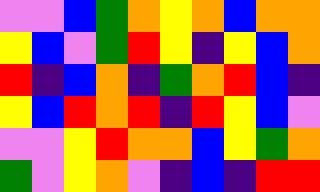[["violet", "violet", "blue", "green", "orange", "yellow", "orange", "blue", "orange", "orange"], ["yellow", "blue", "violet", "green", "red", "yellow", "indigo", "yellow", "blue", "orange"], ["red", "indigo", "blue", "orange", "indigo", "green", "orange", "red", "blue", "indigo"], ["yellow", "blue", "red", "orange", "red", "indigo", "red", "yellow", "blue", "violet"], ["violet", "violet", "yellow", "red", "orange", "orange", "blue", "yellow", "green", "orange"], ["green", "violet", "yellow", "orange", "violet", "indigo", "blue", "indigo", "red", "red"]]